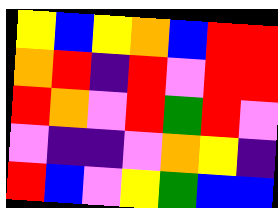[["yellow", "blue", "yellow", "orange", "blue", "red", "red"], ["orange", "red", "indigo", "red", "violet", "red", "red"], ["red", "orange", "violet", "red", "green", "red", "violet"], ["violet", "indigo", "indigo", "violet", "orange", "yellow", "indigo"], ["red", "blue", "violet", "yellow", "green", "blue", "blue"]]